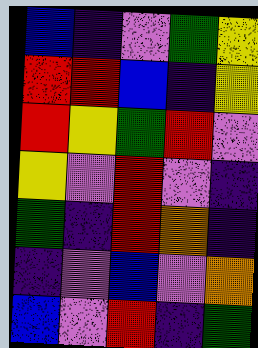[["blue", "indigo", "violet", "green", "yellow"], ["red", "red", "blue", "indigo", "yellow"], ["red", "yellow", "green", "red", "violet"], ["yellow", "violet", "red", "violet", "indigo"], ["green", "indigo", "red", "orange", "indigo"], ["indigo", "violet", "blue", "violet", "orange"], ["blue", "violet", "red", "indigo", "green"]]